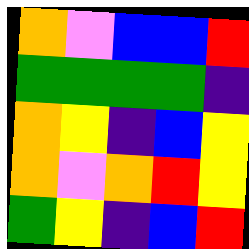[["orange", "violet", "blue", "blue", "red"], ["green", "green", "green", "green", "indigo"], ["orange", "yellow", "indigo", "blue", "yellow"], ["orange", "violet", "orange", "red", "yellow"], ["green", "yellow", "indigo", "blue", "red"]]